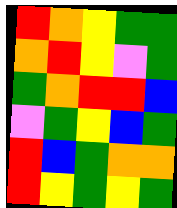[["red", "orange", "yellow", "green", "green"], ["orange", "red", "yellow", "violet", "green"], ["green", "orange", "red", "red", "blue"], ["violet", "green", "yellow", "blue", "green"], ["red", "blue", "green", "orange", "orange"], ["red", "yellow", "green", "yellow", "green"]]